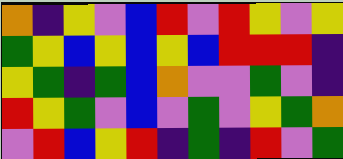[["orange", "indigo", "yellow", "violet", "blue", "red", "violet", "red", "yellow", "violet", "yellow"], ["green", "yellow", "blue", "yellow", "blue", "yellow", "blue", "red", "red", "red", "indigo"], ["yellow", "green", "indigo", "green", "blue", "orange", "violet", "violet", "green", "violet", "indigo"], ["red", "yellow", "green", "violet", "blue", "violet", "green", "violet", "yellow", "green", "orange"], ["violet", "red", "blue", "yellow", "red", "indigo", "green", "indigo", "red", "violet", "green"]]